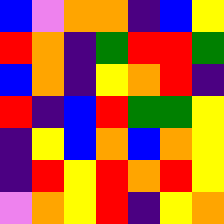[["blue", "violet", "orange", "orange", "indigo", "blue", "yellow"], ["red", "orange", "indigo", "green", "red", "red", "green"], ["blue", "orange", "indigo", "yellow", "orange", "red", "indigo"], ["red", "indigo", "blue", "red", "green", "green", "yellow"], ["indigo", "yellow", "blue", "orange", "blue", "orange", "yellow"], ["indigo", "red", "yellow", "red", "orange", "red", "yellow"], ["violet", "orange", "yellow", "red", "indigo", "yellow", "orange"]]